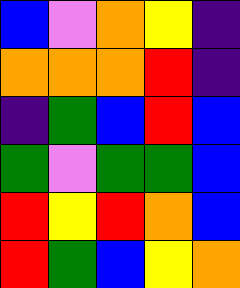[["blue", "violet", "orange", "yellow", "indigo"], ["orange", "orange", "orange", "red", "indigo"], ["indigo", "green", "blue", "red", "blue"], ["green", "violet", "green", "green", "blue"], ["red", "yellow", "red", "orange", "blue"], ["red", "green", "blue", "yellow", "orange"]]